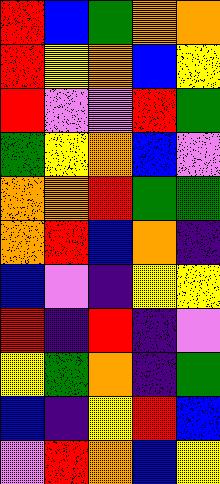[["red", "blue", "green", "orange", "orange"], ["red", "yellow", "orange", "blue", "yellow"], ["red", "violet", "violet", "red", "green"], ["green", "yellow", "orange", "blue", "violet"], ["orange", "orange", "red", "green", "green"], ["orange", "red", "blue", "orange", "indigo"], ["blue", "violet", "indigo", "yellow", "yellow"], ["red", "indigo", "red", "indigo", "violet"], ["yellow", "green", "orange", "indigo", "green"], ["blue", "indigo", "yellow", "red", "blue"], ["violet", "red", "orange", "blue", "yellow"]]